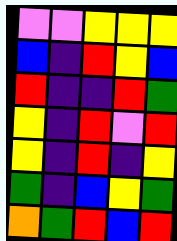[["violet", "violet", "yellow", "yellow", "yellow"], ["blue", "indigo", "red", "yellow", "blue"], ["red", "indigo", "indigo", "red", "green"], ["yellow", "indigo", "red", "violet", "red"], ["yellow", "indigo", "red", "indigo", "yellow"], ["green", "indigo", "blue", "yellow", "green"], ["orange", "green", "red", "blue", "red"]]